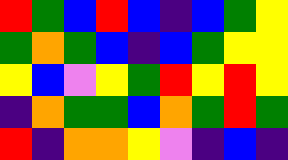[["red", "green", "blue", "red", "blue", "indigo", "blue", "green", "yellow"], ["green", "orange", "green", "blue", "indigo", "blue", "green", "yellow", "yellow"], ["yellow", "blue", "violet", "yellow", "green", "red", "yellow", "red", "yellow"], ["indigo", "orange", "green", "green", "blue", "orange", "green", "red", "green"], ["red", "indigo", "orange", "orange", "yellow", "violet", "indigo", "blue", "indigo"]]